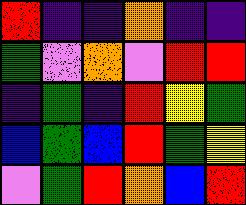[["red", "indigo", "indigo", "orange", "indigo", "indigo"], ["green", "violet", "orange", "violet", "red", "red"], ["indigo", "green", "indigo", "red", "yellow", "green"], ["blue", "green", "blue", "red", "green", "yellow"], ["violet", "green", "red", "orange", "blue", "red"]]